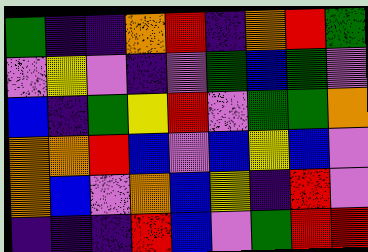[["green", "indigo", "indigo", "orange", "red", "indigo", "orange", "red", "green"], ["violet", "yellow", "violet", "indigo", "violet", "green", "blue", "green", "violet"], ["blue", "indigo", "green", "yellow", "red", "violet", "green", "green", "orange"], ["orange", "orange", "red", "blue", "violet", "blue", "yellow", "blue", "violet"], ["orange", "blue", "violet", "orange", "blue", "yellow", "indigo", "red", "violet"], ["indigo", "indigo", "indigo", "red", "blue", "violet", "green", "red", "red"]]